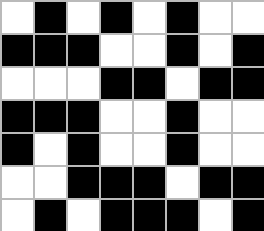[["white", "black", "white", "black", "white", "black", "white", "white"], ["black", "black", "black", "white", "white", "black", "white", "black"], ["white", "white", "white", "black", "black", "white", "black", "black"], ["black", "black", "black", "white", "white", "black", "white", "white"], ["black", "white", "black", "white", "white", "black", "white", "white"], ["white", "white", "black", "black", "black", "white", "black", "black"], ["white", "black", "white", "black", "black", "black", "white", "black"]]